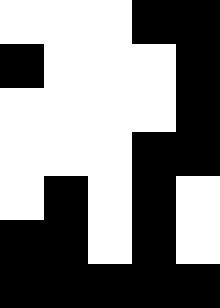[["white", "white", "white", "black", "black"], ["black", "white", "white", "white", "black"], ["white", "white", "white", "white", "black"], ["white", "white", "white", "black", "black"], ["white", "black", "white", "black", "white"], ["black", "black", "white", "black", "white"], ["black", "black", "black", "black", "black"]]